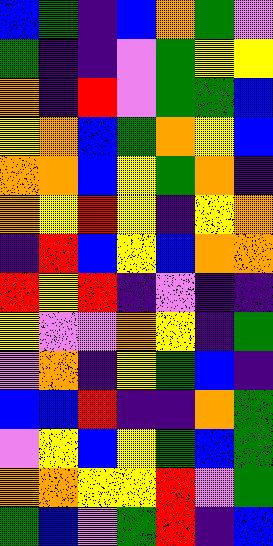[["blue", "green", "indigo", "blue", "orange", "green", "violet"], ["green", "indigo", "indigo", "violet", "green", "yellow", "yellow"], ["orange", "indigo", "red", "violet", "green", "green", "blue"], ["yellow", "orange", "blue", "green", "orange", "yellow", "blue"], ["orange", "orange", "blue", "yellow", "green", "orange", "indigo"], ["orange", "yellow", "red", "yellow", "indigo", "yellow", "orange"], ["indigo", "red", "blue", "yellow", "blue", "orange", "orange"], ["red", "yellow", "red", "indigo", "violet", "indigo", "indigo"], ["yellow", "violet", "violet", "orange", "yellow", "indigo", "green"], ["violet", "orange", "indigo", "yellow", "green", "blue", "indigo"], ["blue", "blue", "red", "indigo", "indigo", "orange", "green"], ["violet", "yellow", "blue", "yellow", "green", "blue", "green"], ["orange", "orange", "yellow", "yellow", "red", "violet", "green"], ["green", "blue", "violet", "green", "red", "indigo", "blue"]]